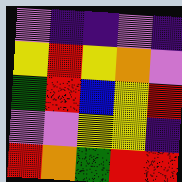[["violet", "indigo", "indigo", "violet", "indigo"], ["yellow", "red", "yellow", "orange", "violet"], ["green", "red", "blue", "yellow", "red"], ["violet", "violet", "yellow", "yellow", "indigo"], ["red", "orange", "green", "red", "red"]]